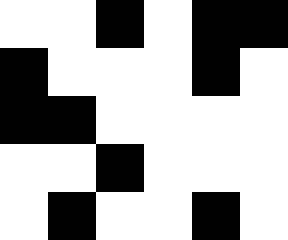[["white", "white", "black", "white", "black", "black"], ["black", "white", "white", "white", "black", "white"], ["black", "black", "white", "white", "white", "white"], ["white", "white", "black", "white", "white", "white"], ["white", "black", "white", "white", "black", "white"]]